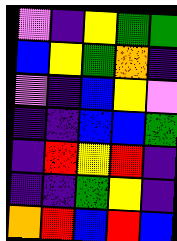[["violet", "indigo", "yellow", "green", "green"], ["blue", "yellow", "green", "orange", "indigo"], ["violet", "indigo", "blue", "yellow", "violet"], ["indigo", "indigo", "blue", "blue", "green"], ["indigo", "red", "yellow", "red", "indigo"], ["indigo", "indigo", "green", "yellow", "indigo"], ["orange", "red", "blue", "red", "blue"]]